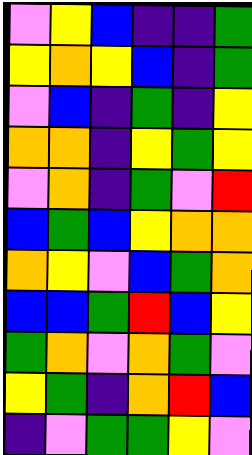[["violet", "yellow", "blue", "indigo", "indigo", "green"], ["yellow", "orange", "yellow", "blue", "indigo", "green"], ["violet", "blue", "indigo", "green", "indigo", "yellow"], ["orange", "orange", "indigo", "yellow", "green", "yellow"], ["violet", "orange", "indigo", "green", "violet", "red"], ["blue", "green", "blue", "yellow", "orange", "orange"], ["orange", "yellow", "violet", "blue", "green", "orange"], ["blue", "blue", "green", "red", "blue", "yellow"], ["green", "orange", "violet", "orange", "green", "violet"], ["yellow", "green", "indigo", "orange", "red", "blue"], ["indigo", "violet", "green", "green", "yellow", "violet"]]